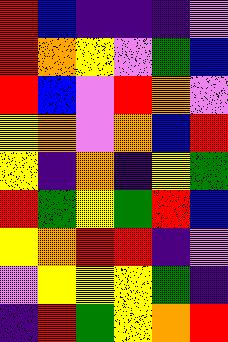[["red", "blue", "indigo", "indigo", "indigo", "violet"], ["red", "orange", "yellow", "violet", "green", "blue"], ["red", "blue", "violet", "red", "orange", "violet"], ["yellow", "orange", "violet", "orange", "blue", "red"], ["yellow", "indigo", "orange", "indigo", "yellow", "green"], ["red", "green", "yellow", "green", "red", "blue"], ["yellow", "orange", "red", "red", "indigo", "violet"], ["violet", "yellow", "yellow", "yellow", "green", "indigo"], ["indigo", "red", "green", "yellow", "orange", "red"]]